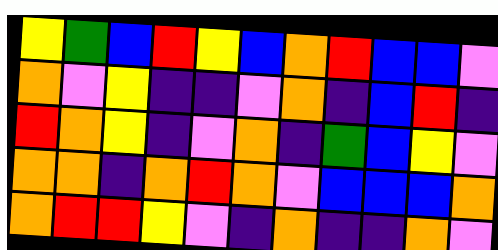[["yellow", "green", "blue", "red", "yellow", "blue", "orange", "red", "blue", "blue", "violet"], ["orange", "violet", "yellow", "indigo", "indigo", "violet", "orange", "indigo", "blue", "red", "indigo"], ["red", "orange", "yellow", "indigo", "violet", "orange", "indigo", "green", "blue", "yellow", "violet"], ["orange", "orange", "indigo", "orange", "red", "orange", "violet", "blue", "blue", "blue", "orange"], ["orange", "red", "red", "yellow", "violet", "indigo", "orange", "indigo", "indigo", "orange", "violet"]]